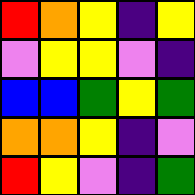[["red", "orange", "yellow", "indigo", "yellow"], ["violet", "yellow", "yellow", "violet", "indigo"], ["blue", "blue", "green", "yellow", "green"], ["orange", "orange", "yellow", "indigo", "violet"], ["red", "yellow", "violet", "indigo", "green"]]